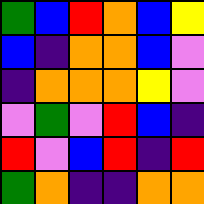[["green", "blue", "red", "orange", "blue", "yellow"], ["blue", "indigo", "orange", "orange", "blue", "violet"], ["indigo", "orange", "orange", "orange", "yellow", "violet"], ["violet", "green", "violet", "red", "blue", "indigo"], ["red", "violet", "blue", "red", "indigo", "red"], ["green", "orange", "indigo", "indigo", "orange", "orange"]]